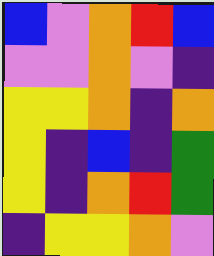[["blue", "violet", "orange", "red", "blue"], ["violet", "violet", "orange", "violet", "indigo"], ["yellow", "yellow", "orange", "indigo", "orange"], ["yellow", "indigo", "blue", "indigo", "green"], ["yellow", "indigo", "orange", "red", "green"], ["indigo", "yellow", "yellow", "orange", "violet"]]